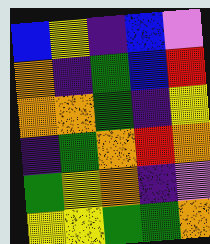[["blue", "yellow", "indigo", "blue", "violet"], ["orange", "indigo", "green", "blue", "red"], ["orange", "orange", "green", "indigo", "yellow"], ["indigo", "green", "orange", "red", "orange"], ["green", "yellow", "orange", "indigo", "violet"], ["yellow", "yellow", "green", "green", "orange"]]